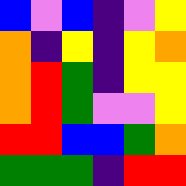[["blue", "violet", "blue", "indigo", "violet", "yellow"], ["orange", "indigo", "yellow", "indigo", "yellow", "orange"], ["orange", "red", "green", "indigo", "yellow", "yellow"], ["orange", "red", "green", "violet", "violet", "yellow"], ["red", "red", "blue", "blue", "green", "orange"], ["green", "green", "green", "indigo", "red", "red"]]